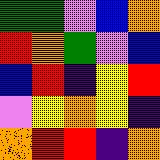[["green", "green", "violet", "blue", "orange"], ["red", "orange", "green", "violet", "blue"], ["blue", "red", "indigo", "yellow", "red"], ["violet", "yellow", "orange", "yellow", "indigo"], ["orange", "red", "red", "indigo", "orange"]]